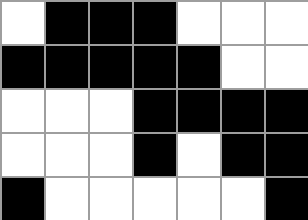[["white", "black", "black", "black", "white", "white", "white"], ["black", "black", "black", "black", "black", "white", "white"], ["white", "white", "white", "black", "black", "black", "black"], ["white", "white", "white", "black", "white", "black", "black"], ["black", "white", "white", "white", "white", "white", "black"]]